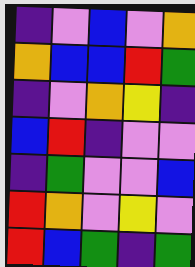[["indigo", "violet", "blue", "violet", "orange"], ["orange", "blue", "blue", "red", "green"], ["indigo", "violet", "orange", "yellow", "indigo"], ["blue", "red", "indigo", "violet", "violet"], ["indigo", "green", "violet", "violet", "blue"], ["red", "orange", "violet", "yellow", "violet"], ["red", "blue", "green", "indigo", "green"]]